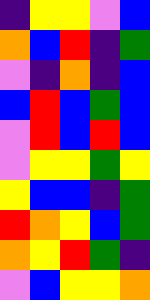[["indigo", "yellow", "yellow", "violet", "blue"], ["orange", "blue", "red", "indigo", "green"], ["violet", "indigo", "orange", "indigo", "blue"], ["blue", "red", "blue", "green", "blue"], ["violet", "red", "blue", "red", "blue"], ["violet", "yellow", "yellow", "green", "yellow"], ["yellow", "blue", "blue", "indigo", "green"], ["red", "orange", "yellow", "blue", "green"], ["orange", "yellow", "red", "green", "indigo"], ["violet", "blue", "yellow", "yellow", "orange"]]